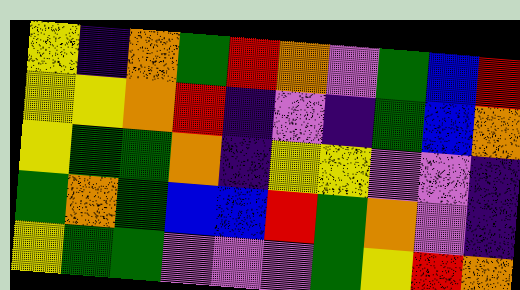[["yellow", "indigo", "orange", "green", "red", "orange", "violet", "green", "blue", "red"], ["yellow", "yellow", "orange", "red", "indigo", "violet", "indigo", "green", "blue", "orange"], ["yellow", "green", "green", "orange", "indigo", "yellow", "yellow", "violet", "violet", "indigo"], ["green", "orange", "green", "blue", "blue", "red", "green", "orange", "violet", "indigo"], ["yellow", "green", "green", "violet", "violet", "violet", "green", "yellow", "red", "orange"]]